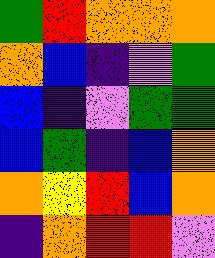[["green", "red", "orange", "orange", "orange"], ["orange", "blue", "indigo", "violet", "green"], ["blue", "indigo", "violet", "green", "green"], ["blue", "green", "indigo", "blue", "orange"], ["orange", "yellow", "red", "blue", "orange"], ["indigo", "orange", "red", "red", "violet"]]